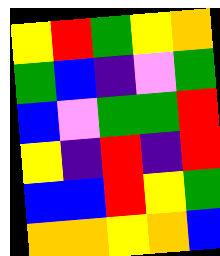[["yellow", "red", "green", "yellow", "orange"], ["green", "blue", "indigo", "violet", "green"], ["blue", "violet", "green", "green", "red"], ["yellow", "indigo", "red", "indigo", "red"], ["blue", "blue", "red", "yellow", "green"], ["orange", "orange", "yellow", "orange", "blue"]]